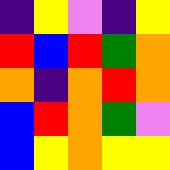[["indigo", "yellow", "violet", "indigo", "yellow"], ["red", "blue", "red", "green", "orange"], ["orange", "indigo", "orange", "red", "orange"], ["blue", "red", "orange", "green", "violet"], ["blue", "yellow", "orange", "yellow", "yellow"]]